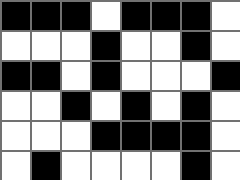[["black", "black", "black", "white", "black", "black", "black", "white"], ["white", "white", "white", "black", "white", "white", "black", "white"], ["black", "black", "white", "black", "white", "white", "white", "black"], ["white", "white", "black", "white", "black", "white", "black", "white"], ["white", "white", "white", "black", "black", "black", "black", "white"], ["white", "black", "white", "white", "white", "white", "black", "white"]]